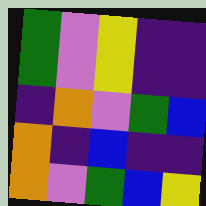[["green", "violet", "yellow", "indigo", "indigo"], ["green", "violet", "yellow", "indigo", "indigo"], ["indigo", "orange", "violet", "green", "blue"], ["orange", "indigo", "blue", "indigo", "indigo"], ["orange", "violet", "green", "blue", "yellow"]]